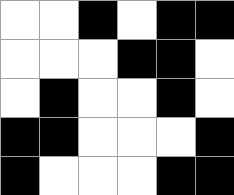[["white", "white", "black", "white", "black", "black"], ["white", "white", "white", "black", "black", "white"], ["white", "black", "white", "white", "black", "white"], ["black", "black", "white", "white", "white", "black"], ["black", "white", "white", "white", "black", "black"]]